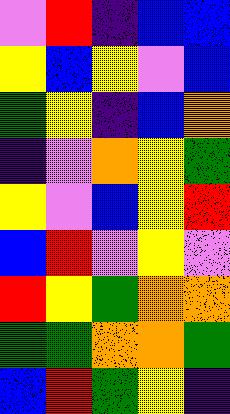[["violet", "red", "indigo", "blue", "blue"], ["yellow", "blue", "yellow", "violet", "blue"], ["green", "yellow", "indigo", "blue", "orange"], ["indigo", "violet", "orange", "yellow", "green"], ["yellow", "violet", "blue", "yellow", "red"], ["blue", "red", "violet", "yellow", "violet"], ["red", "yellow", "green", "orange", "orange"], ["green", "green", "orange", "orange", "green"], ["blue", "red", "green", "yellow", "indigo"]]